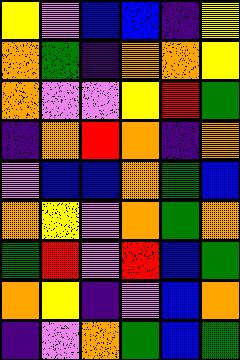[["yellow", "violet", "blue", "blue", "indigo", "yellow"], ["orange", "green", "indigo", "orange", "orange", "yellow"], ["orange", "violet", "violet", "yellow", "red", "green"], ["indigo", "orange", "red", "orange", "indigo", "orange"], ["violet", "blue", "blue", "orange", "green", "blue"], ["orange", "yellow", "violet", "orange", "green", "orange"], ["green", "red", "violet", "red", "blue", "green"], ["orange", "yellow", "indigo", "violet", "blue", "orange"], ["indigo", "violet", "orange", "green", "blue", "green"]]